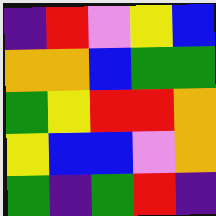[["indigo", "red", "violet", "yellow", "blue"], ["orange", "orange", "blue", "green", "green"], ["green", "yellow", "red", "red", "orange"], ["yellow", "blue", "blue", "violet", "orange"], ["green", "indigo", "green", "red", "indigo"]]